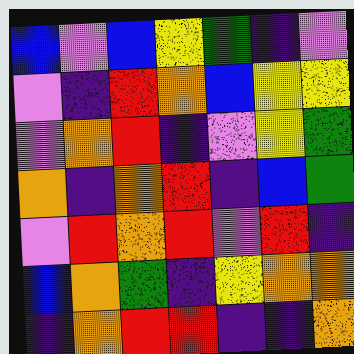[["blue", "violet", "blue", "yellow", "green", "indigo", "violet"], ["violet", "indigo", "red", "orange", "blue", "yellow", "yellow"], ["violet", "orange", "red", "indigo", "violet", "yellow", "green"], ["orange", "indigo", "orange", "red", "indigo", "blue", "green"], ["violet", "red", "orange", "red", "violet", "red", "indigo"], ["blue", "orange", "green", "indigo", "yellow", "orange", "orange"], ["indigo", "orange", "red", "red", "indigo", "indigo", "orange"]]